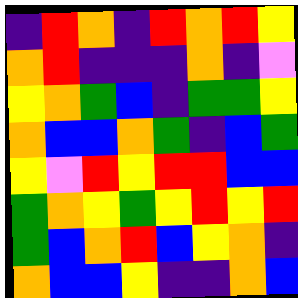[["indigo", "red", "orange", "indigo", "red", "orange", "red", "yellow"], ["orange", "red", "indigo", "indigo", "indigo", "orange", "indigo", "violet"], ["yellow", "orange", "green", "blue", "indigo", "green", "green", "yellow"], ["orange", "blue", "blue", "orange", "green", "indigo", "blue", "green"], ["yellow", "violet", "red", "yellow", "red", "red", "blue", "blue"], ["green", "orange", "yellow", "green", "yellow", "red", "yellow", "red"], ["green", "blue", "orange", "red", "blue", "yellow", "orange", "indigo"], ["orange", "blue", "blue", "yellow", "indigo", "indigo", "orange", "blue"]]